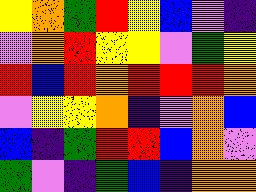[["yellow", "orange", "green", "red", "yellow", "blue", "violet", "indigo"], ["violet", "orange", "red", "yellow", "yellow", "violet", "green", "yellow"], ["red", "blue", "red", "orange", "red", "red", "red", "orange"], ["violet", "yellow", "yellow", "orange", "indigo", "violet", "orange", "blue"], ["blue", "indigo", "green", "red", "red", "blue", "orange", "violet"], ["green", "violet", "indigo", "green", "blue", "indigo", "orange", "orange"]]